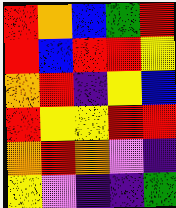[["red", "orange", "blue", "green", "red"], ["red", "blue", "red", "red", "yellow"], ["orange", "red", "indigo", "yellow", "blue"], ["red", "yellow", "yellow", "red", "red"], ["orange", "red", "orange", "violet", "indigo"], ["yellow", "violet", "indigo", "indigo", "green"]]